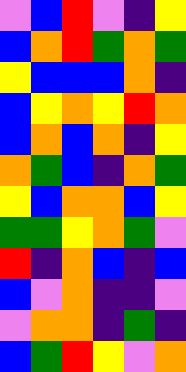[["violet", "blue", "red", "violet", "indigo", "yellow"], ["blue", "orange", "red", "green", "orange", "green"], ["yellow", "blue", "blue", "blue", "orange", "indigo"], ["blue", "yellow", "orange", "yellow", "red", "orange"], ["blue", "orange", "blue", "orange", "indigo", "yellow"], ["orange", "green", "blue", "indigo", "orange", "green"], ["yellow", "blue", "orange", "orange", "blue", "yellow"], ["green", "green", "yellow", "orange", "green", "violet"], ["red", "indigo", "orange", "blue", "indigo", "blue"], ["blue", "violet", "orange", "indigo", "indigo", "violet"], ["violet", "orange", "orange", "indigo", "green", "indigo"], ["blue", "green", "red", "yellow", "violet", "orange"]]